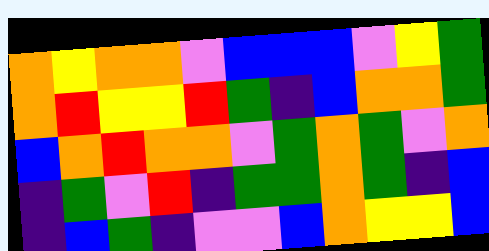[["orange", "yellow", "orange", "orange", "violet", "blue", "blue", "blue", "violet", "yellow", "green"], ["orange", "red", "yellow", "yellow", "red", "green", "indigo", "blue", "orange", "orange", "green"], ["blue", "orange", "red", "orange", "orange", "violet", "green", "orange", "green", "violet", "orange"], ["indigo", "green", "violet", "red", "indigo", "green", "green", "orange", "green", "indigo", "blue"], ["indigo", "blue", "green", "indigo", "violet", "violet", "blue", "orange", "yellow", "yellow", "blue"]]